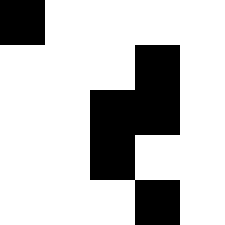[["black", "white", "white", "white", "white"], ["white", "white", "white", "black", "white"], ["white", "white", "black", "black", "white"], ["white", "white", "black", "white", "white"], ["white", "white", "white", "black", "white"]]